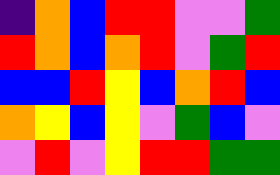[["indigo", "orange", "blue", "red", "red", "violet", "violet", "green"], ["red", "orange", "blue", "orange", "red", "violet", "green", "red"], ["blue", "blue", "red", "yellow", "blue", "orange", "red", "blue"], ["orange", "yellow", "blue", "yellow", "violet", "green", "blue", "violet"], ["violet", "red", "violet", "yellow", "red", "red", "green", "green"]]